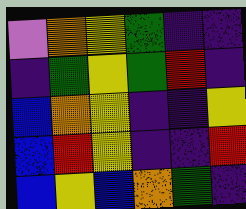[["violet", "orange", "yellow", "green", "indigo", "indigo"], ["indigo", "green", "yellow", "green", "red", "indigo"], ["blue", "orange", "yellow", "indigo", "indigo", "yellow"], ["blue", "red", "yellow", "indigo", "indigo", "red"], ["blue", "yellow", "blue", "orange", "green", "indigo"]]